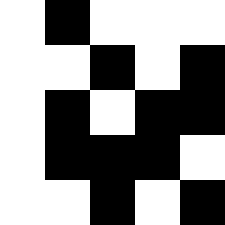[["white", "black", "white", "white", "white"], ["white", "white", "black", "white", "black"], ["white", "black", "white", "black", "black"], ["white", "black", "black", "black", "white"], ["white", "white", "black", "white", "black"]]